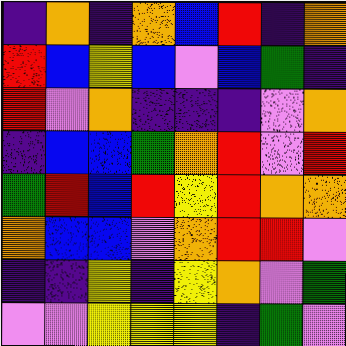[["indigo", "orange", "indigo", "orange", "blue", "red", "indigo", "orange"], ["red", "blue", "yellow", "blue", "violet", "blue", "green", "indigo"], ["red", "violet", "orange", "indigo", "indigo", "indigo", "violet", "orange"], ["indigo", "blue", "blue", "green", "orange", "red", "violet", "red"], ["green", "red", "blue", "red", "yellow", "red", "orange", "orange"], ["orange", "blue", "blue", "violet", "orange", "red", "red", "violet"], ["indigo", "indigo", "yellow", "indigo", "yellow", "orange", "violet", "green"], ["violet", "violet", "yellow", "yellow", "yellow", "indigo", "green", "violet"]]